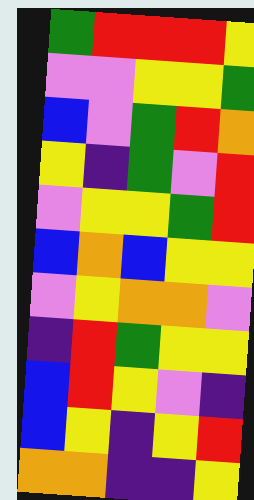[["green", "red", "red", "red", "yellow"], ["violet", "violet", "yellow", "yellow", "green"], ["blue", "violet", "green", "red", "orange"], ["yellow", "indigo", "green", "violet", "red"], ["violet", "yellow", "yellow", "green", "red"], ["blue", "orange", "blue", "yellow", "yellow"], ["violet", "yellow", "orange", "orange", "violet"], ["indigo", "red", "green", "yellow", "yellow"], ["blue", "red", "yellow", "violet", "indigo"], ["blue", "yellow", "indigo", "yellow", "red"], ["orange", "orange", "indigo", "indigo", "yellow"]]